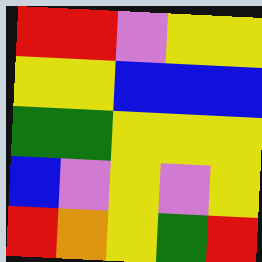[["red", "red", "violet", "yellow", "yellow"], ["yellow", "yellow", "blue", "blue", "blue"], ["green", "green", "yellow", "yellow", "yellow"], ["blue", "violet", "yellow", "violet", "yellow"], ["red", "orange", "yellow", "green", "red"]]